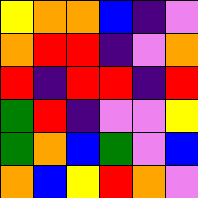[["yellow", "orange", "orange", "blue", "indigo", "violet"], ["orange", "red", "red", "indigo", "violet", "orange"], ["red", "indigo", "red", "red", "indigo", "red"], ["green", "red", "indigo", "violet", "violet", "yellow"], ["green", "orange", "blue", "green", "violet", "blue"], ["orange", "blue", "yellow", "red", "orange", "violet"]]